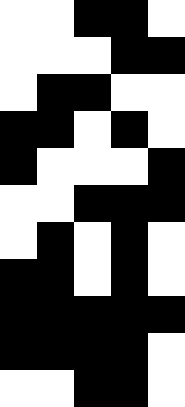[["white", "white", "black", "black", "white"], ["white", "white", "white", "black", "black"], ["white", "black", "black", "white", "white"], ["black", "black", "white", "black", "white"], ["black", "white", "white", "white", "black"], ["white", "white", "black", "black", "black"], ["white", "black", "white", "black", "white"], ["black", "black", "white", "black", "white"], ["black", "black", "black", "black", "black"], ["black", "black", "black", "black", "white"], ["white", "white", "black", "black", "white"]]